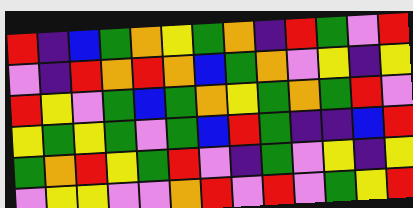[["red", "indigo", "blue", "green", "orange", "yellow", "green", "orange", "indigo", "red", "green", "violet", "red"], ["violet", "indigo", "red", "orange", "red", "orange", "blue", "green", "orange", "violet", "yellow", "indigo", "yellow"], ["red", "yellow", "violet", "green", "blue", "green", "orange", "yellow", "green", "orange", "green", "red", "violet"], ["yellow", "green", "yellow", "green", "violet", "green", "blue", "red", "green", "indigo", "indigo", "blue", "red"], ["green", "orange", "red", "yellow", "green", "red", "violet", "indigo", "green", "violet", "yellow", "indigo", "yellow"], ["violet", "yellow", "yellow", "violet", "violet", "orange", "red", "violet", "red", "violet", "green", "yellow", "red"]]